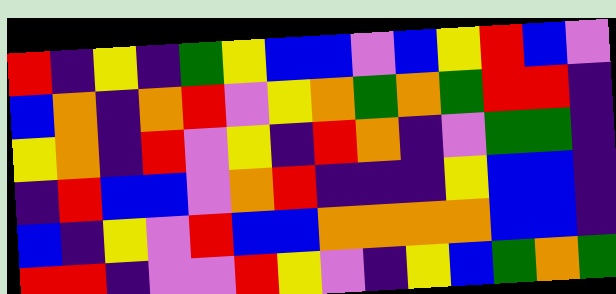[["red", "indigo", "yellow", "indigo", "green", "yellow", "blue", "blue", "violet", "blue", "yellow", "red", "blue", "violet"], ["blue", "orange", "indigo", "orange", "red", "violet", "yellow", "orange", "green", "orange", "green", "red", "red", "indigo"], ["yellow", "orange", "indigo", "red", "violet", "yellow", "indigo", "red", "orange", "indigo", "violet", "green", "green", "indigo"], ["indigo", "red", "blue", "blue", "violet", "orange", "red", "indigo", "indigo", "indigo", "yellow", "blue", "blue", "indigo"], ["blue", "indigo", "yellow", "violet", "red", "blue", "blue", "orange", "orange", "orange", "orange", "blue", "blue", "indigo"], ["red", "red", "indigo", "violet", "violet", "red", "yellow", "violet", "indigo", "yellow", "blue", "green", "orange", "green"]]